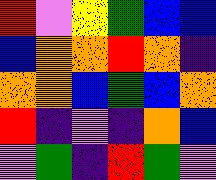[["red", "violet", "yellow", "green", "blue", "blue"], ["blue", "orange", "orange", "red", "orange", "indigo"], ["orange", "orange", "blue", "green", "blue", "orange"], ["red", "indigo", "violet", "indigo", "orange", "blue"], ["violet", "green", "indigo", "red", "green", "violet"]]